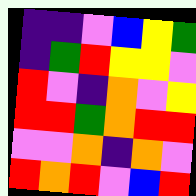[["indigo", "indigo", "violet", "blue", "yellow", "green"], ["indigo", "green", "red", "yellow", "yellow", "violet"], ["red", "violet", "indigo", "orange", "violet", "yellow"], ["red", "red", "green", "orange", "red", "red"], ["violet", "violet", "orange", "indigo", "orange", "violet"], ["red", "orange", "red", "violet", "blue", "red"]]